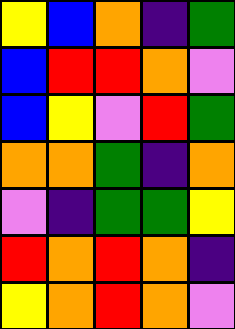[["yellow", "blue", "orange", "indigo", "green"], ["blue", "red", "red", "orange", "violet"], ["blue", "yellow", "violet", "red", "green"], ["orange", "orange", "green", "indigo", "orange"], ["violet", "indigo", "green", "green", "yellow"], ["red", "orange", "red", "orange", "indigo"], ["yellow", "orange", "red", "orange", "violet"]]